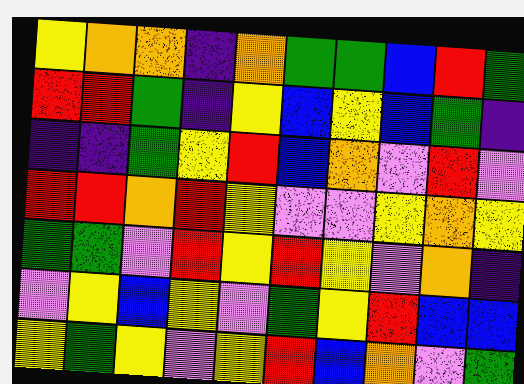[["yellow", "orange", "orange", "indigo", "orange", "green", "green", "blue", "red", "green"], ["red", "red", "green", "indigo", "yellow", "blue", "yellow", "blue", "green", "indigo"], ["indigo", "indigo", "green", "yellow", "red", "blue", "orange", "violet", "red", "violet"], ["red", "red", "orange", "red", "yellow", "violet", "violet", "yellow", "orange", "yellow"], ["green", "green", "violet", "red", "yellow", "red", "yellow", "violet", "orange", "indigo"], ["violet", "yellow", "blue", "yellow", "violet", "green", "yellow", "red", "blue", "blue"], ["yellow", "green", "yellow", "violet", "yellow", "red", "blue", "orange", "violet", "green"]]